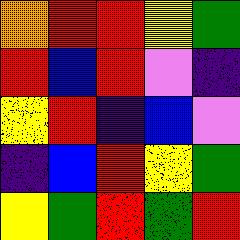[["orange", "red", "red", "yellow", "green"], ["red", "blue", "red", "violet", "indigo"], ["yellow", "red", "indigo", "blue", "violet"], ["indigo", "blue", "red", "yellow", "green"], ["yellow", "green", "red", "green", "red"]]